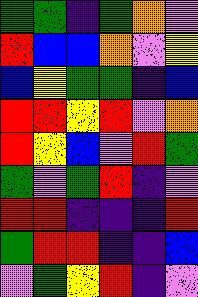[["green", "green", "indigo", "green", "orange", "violet"], ["red", "blue", "blue", "orange", "violet", "yellow"], ["blue", "yellow", "green", "green", "indigo", "blue"], ["red", "red", "yellow", "red", "violet", "orange"], ["red", "yellow", "blue", "violet", "red", "green"], ["green", "violet", "green", "red", "indigo", "violet"], ["red", "red", "indigo", "indigo", "indigo", "red"], ["green", "red", "red", "indigo", "indigo", "blue"], ["violet", "green", "yellow", "red", "indigo", "violet"]]